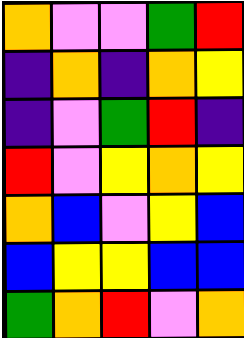[["orange", "violet", "violet", "green", "red"], ["indigo", "orange", "indigo", "orange", "yellow"], ["indigo", "violet", "green", "red", "indigo"], ["red", "violet", "yellow", "orange", "yellow"], ["orange", "blue", "violet", "yellow", "blue"], ["blue", "yellow", "yellow", "blue", "blue"], ["green", "orange", "red", "violet", "orange"]]